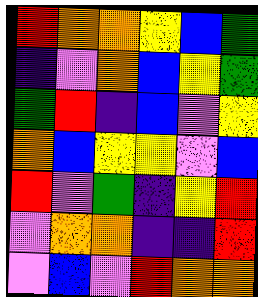[["red", "orange", "orange", "yellow", "blue", "green"], ["indigo", "violet", "orange", "blue", "yellow", "green"], ["green", "red", "indigo", "blue", "violet", "yellow"], ["orange", "blue", "yellow", "yellow", "violet", "blue"], ["red", "violet", "green", "indigo", "yellow", "red"], ["violet", "orange", "orange", "indigo", "indigo", "red"], ["violet", "blue", "violet", "red", "orange", "orange"]]